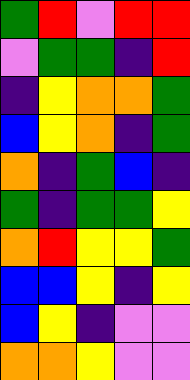[["green", "red", "violet", "red", "red"], ["violet", "green", "green", "indigo", "red"], ["indigo", "yellow", "orange", "orange", "green"], ["blue", "yellow", "orange", "indigo", "green"], ["orange", "indigo", "green", "blue", "indigo"], ["green", "indigo", "green", "green", "yellow"], ["orange", "red", "yellow", "yellow", "green"], ["blue", "blue", "yellow", "indigo", "yellow"], ["blue", "yellow", "indigo", "violet", "violet"], ["orange", "orange", "yellow", "violet", "violet"]]